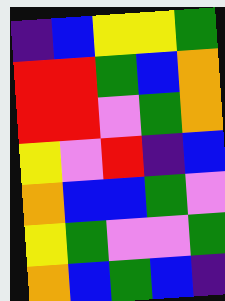[["indigo", "blue", "yellow", "yellow", "green"], ["red", "red", "green", "blue", "orange"], ["red", "red", "violet", "green", "orange"], ["yellow", "violet", "red", "indigo", "blue"], ["orange", "blue", "blue", "green", "violet"], ["yellow", "green", "violet", "violet", "green"], ["orange", "blue", "green", "blue", "indigo"]]